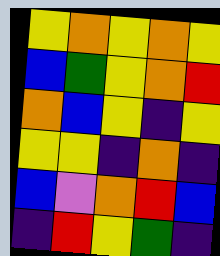[["yellow", "orange", "yellow", "orange", "yellow"], ["blue", "green", "yellow", "orange", "red"], ["orange", "blue", "yellow", "indigo", "yellow"], ["yellow", "yellow", "indigo", "orange", "indigo"], ["blue", "violet", "orange", "red", "blue"], ["indigo", "red", "yellow", "green", "indigo"]]